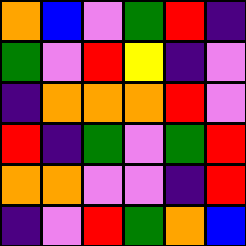[["orange", "blue", "violet", "green", "red", "indigo"], ["green", "violet", "red", "yellow", "indigo", "violet"], ["indigo", "orange", "orange", "orange", "red", "violet"], ["red", "indigo", "green", "violet", "green", "red"], ["orange", "orange", "violet", "violet", "indigo", "red"], ["indigo", "violet", "red", "green", "orange", "blue"]]